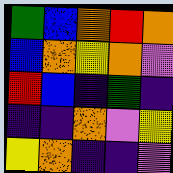[["green", "blue", "orange", "red", "orange"], ["blue", "orange", "yellow", "orange", "violet"], ["red", "blue", "indigo", "green", "indigo"], ["indigo", "indigo", "orange", "violet", "yellow"], ["yellow", "orange", "indigo", "indigo", "violet"]]